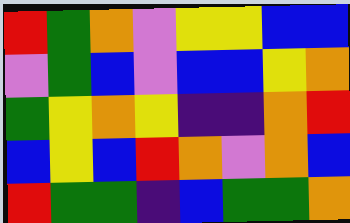[["red", "green", "orange", "violet", "yellow", "yellow", "blue", "blue"], ["violet", "green", "blue", "violet", "blue", "blue", "yellow", "orange"], ["green", "yellow", "orange", "yellow", "indigo", "indigo", "orange", "red"], ["blue", "yellow", "blue", "red", "orange", "violet", "orange", "blue"], ["red", "green", "green", "indigo", "blue", "green", "green", "orange"]]